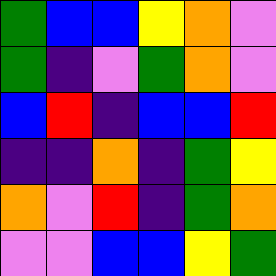[["green", "blue", "blue", "yellow", "orange", "violet"], ["green", "indigo", "violet", "green", "orange", "violet"], ["blue", "red", "indigo", "blue", "blue", "red"], ["indigo", "indigo", "orange", "indigo", "green", "yellow"], ["orange", "violet", "red", "indigo", "green", "orange"], ["violet", "violet", "blue", "blue", "yellow", "green"]]